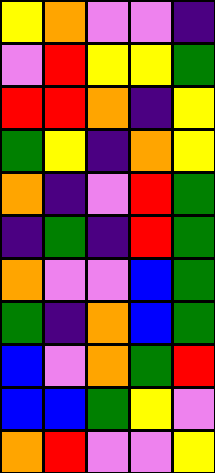[["yellow", "orange", "violet", "violet", "indigo"], ["violet", "red", "yellow", "yellow", "green"], ["red", "red", "orange", "indigo", "yellow"], ["green", "yellow", "indigo", "orange", "yellow"], ["orange", "indigo", "violet", "red", "green"], ["indigo", "green", "indigo", "red", "green"], ["orange", "violet", "violet", "blue", "green"], ["green", "indigo", "orange", "blue", "green"], ["blue", "violet", "orange", "green", "red"], ["blue", "blue", "green", "yellow", "violet"], ["orange", "red", "violet", "violet", "yellow"]]